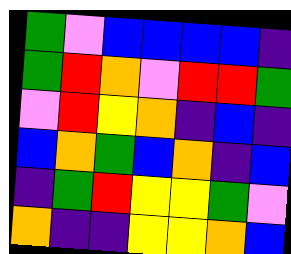[["green", "violet", "blue", "blue", "blue", "blue", "indigo"], ["green", "red", "orange", "violet", "red", "red", "green"], ["violet", "red", "yellow", "orange", "indigo", "blue", "indigo"], ["blue", "orange", "green", "blue", "orange", "indigo", "blue"], ["indigo", "green", "red", "yellow", "yellow", "green", "violet"], ["orange", "indigo", "indigo", "yellow", "yellow", "orange", "blue"]]